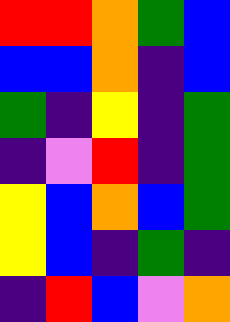[["red", "red", "orange", "green", "blue"], ["blue", "blue", "orange", "indigo", "blue"], ["green", "indigo", "yellow", "indigo", "green"], ["indigo", "violet", "red", "indigo", "green"], ["yellow", "blue", "orange", "blue", "green"], ["yellow", "blue", "indigo", "green", "indigo"], ["indigo", "red", "blue", "violet", "orange"]]